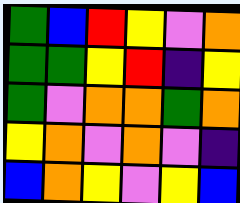[["green", "blue", "red", "yellow", "violet", "orange"], ["green", "green", "yellow", "red", "indigo", "yellow"], ["green", "violet", "orange", "orange", "green", "orange"], ["yellow", "orange", "violet", "orange", "violet", "indigo"], ["blue", "orange", "yellow", "violet", "yellow", "blue"]]